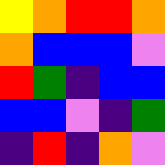[["yellow", "orange", "red", "red", "orange"], ["orange", "blue", "blue", "blue", "violet"], ["red", "green", "indigo", "blue", "blue"], ["blue", "blue", "violet", "indigo", "green"], ["indigo", "red", "indigo", "orange", "violet"]]